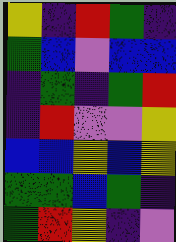[["yellow", "indigo", "red", "green", "indigo"], ["green", "blue", "violet", "blue", "blue"], ["indigo", "green", "indigo", "green", "red"], ["indigo", "red", "violet", "violet", "yellow"], ["blue", "blue", "yellow", "blue", "yellow"], ["green", "green", "blue", "green", "indigo"], ["green", "red", "yellow", "indigo", "violet"]]